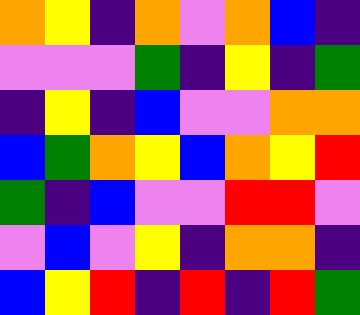[["orange", "yellow", "indigo", "orange", "violet", "orange", "blue", "indigo"], ["violet", "violet", "violet", "green", "indigo", "yellow", "indigo", "green"], ["indigo", "yellow", "indigo", "blue", "violet", "violet", "orange", "orange"], ["blue", "green", "orange", "yellow", "blue", "orange", "yellow", "red"], ["green", "indigo", "blue", "violet", "violet", "red", "red", "violet"], ["violet", "blue", "violet", "yellow", "indigo", "orange", "orange", "indigo"], ["blue", "yellow", "red", "indigo", "red", "indigo", "red", "green"]]